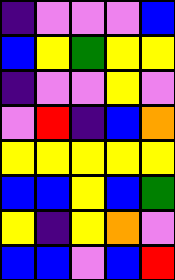[["indigo", "violet", "violet", "violet", "blue"], ["blue", "yellow", "green", "yellow", "yellow"], ["indigo", "violet", "violet", "yellow", "violet"], ["violet", "red", "indigo", "blue", "orange"], ["yellow", "yellow", "yellow", "yellow", "yellow"], ["blue", "blue", "yellow", "blue", "green"], ["yellow", "indigo", "yellow", "orange", "violet"], ["blue", "blue", "violet", "blue", "red"]]